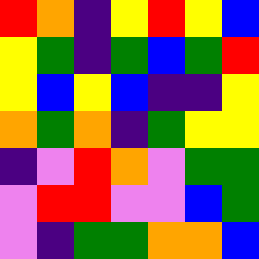[["red", "orange", "indigo", "yellow", "red", "yellow", "blue"], ["yellow", "green", "indigo", "green", "blue", "green", "red"], ["yellow", "blue", "yellow", "blue", "indigo", "indigo", "yellow"], ["orange", "green", "orange", "indigo", "green", "yellow", "yellow"], ["indigo", "violet", "red", "orange", "violet", "green", "green"], ["violet", "red", "red", "violet", "violet", "blue", "green"], ["violet", "indigo", "green", "green", "orange", "orange", "blue"]]